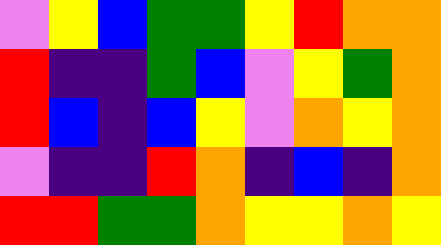[["violet", "yellow", "blue", "green", "green", "yellow", "red", "orange", "orange"], ["red", "indigo", "indigo", "green", "blue", "violet", "yellow", "green", "orange"], ["red", "blue", "indigo", "blue", "yellow", "violet", "orange", "yellow", "orange"], ["violet", "indigo", "indigo", "red", "orange", "indigo", "blue", "indigo", "orange"], ["red", "red", "green", "green", "orange", "yellow", "yellow", "orange", "yellow"]]